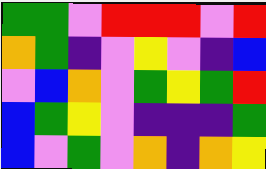[["green", "green", "violet", "red", "red", "red", "violet", "red"], ["orange", "green", "indigo", "violet", "yellow", "violet", "indigo", "blue"], ["violet", "blue", "orange", "violet", "green", "yellow", "green", "red"], ["blue", "green", "yellow", "violet", "indigo", "indigo", "indigo", "green"], ["blue", "violet", "green", "violet", "orange", "indigo", "orange", "yellow"]]